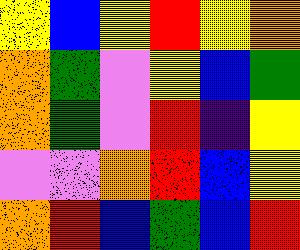[["yellow", "blue", "yellow", "red", "yellow", "orange"], ["orange", "green", "violet", "yellow", "blue", "green"], ["orange", "green", "violet", "red", "indigo", "yellow"], ["violet", "violet", "orange", "red", "blue", "yellow"], ["orange", "red", "blue", "green", "blue", "red"]]